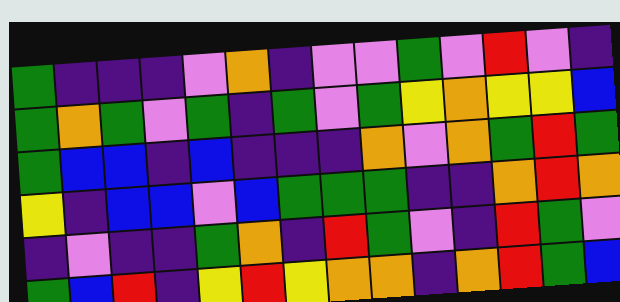[["green", "indigo", "indigo", "indigo", "violet", "orange", "indigo", "violet", "violet", "green", "violet", "red", "violet", "indigo"], ["green", "orange", "green", "violet", "green", "indigo", "green", "violet", "green", "yellow", "orange", "yellow", "yellow", "blue"], ["green", "blue", "blue", "indigo", "blue", "indigo", "indigo", "indigo", "orange", "violet", "orange", "green", "red", "green"], ["yellow", "indigo", "blue", "blue", "violet", "blue", "green", "green", "green", "indigo", "indigo", "orange", "red", "orange"], ["indigo", "violet", "indigo", "indigo", "green", "orange", "indigo", "red", "green", "violet", "indigo", "red", "green", "violet"], ["green", "blue", "red", "indigo", "yellow", "red", "yellow", "orange", "orange", "indigo", "orange", "red", "green", "blue"]]